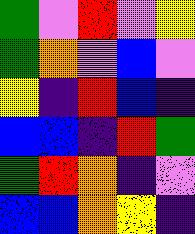[["green", "violet", "red", "violet", "yellow"], ["green", "orange", "violet", "blue", "violet"], ["yellow", "indigo", "red", "blue", "indigo"], ["blue", "blue", "indigo", "red", "green"], ["green", "red", "orange", "indigo", "violet"], ["blue", "blue", "orange", "yellow", "indigo"]]